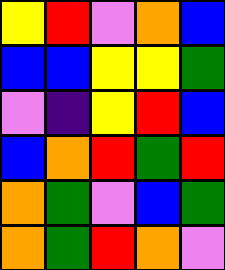[["yellow", "red", "violet", "orange", "blue"], ["blue", "blue", "yellow", "yellow", "green"], ["violet", "indigo", "yellow", "red", "blue"], ["blue", "orange", "red", "green", "red"], ["orange", "green", "violet", "blue", "green"], ["orange", "green", "red", "orange", "violet"]]